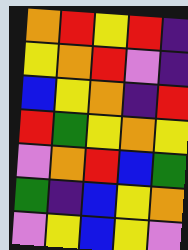[["orange", "red", "yellow", "red", "indigo"], ["yellow", "orange", "red", "violet", "indigo"], ["blue", "yellow", "orange", "indigo", "red"], ["red", "green", "yellow", "orange", "yellow"], ["violet", "orange", "red", "blue", "green"], ["green", "indigo", "blue", "yellow", "orange"], ["violet", "yellow", "blue", "yellow", "violet"]]